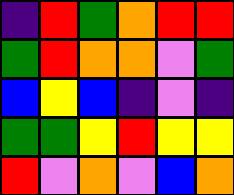[["indigo", "red", "green", "orange", "red", "red"], ["green", "red", "orange", "orange", "violet", "green"], ["blue", "yellow", "blue", "indigo", "violet", "indigo"], ["green", "green", "yellow", "red", "yellow", "yellow"], ["red", "violet", "orange", "violet", "blue", "orange"]]